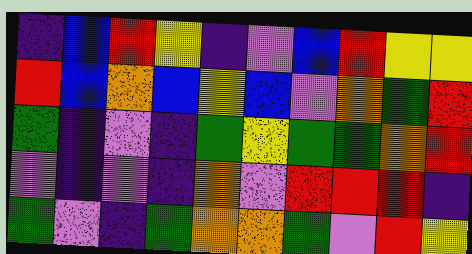[["indigo", "blue", "red", "yellow", "indigo", "violet", "blue", "red", "yellow", "yellow"], ["red", "blue", "orange", "blue", "yellow", "blue", "violet", "orange", "green", "red"], ["green", "indigo", "violet", "indigo", "green", "yellow", "green", "green", "orange", "red"], ["violet", "indigo", "violet", "indigo", "orange", "violet", "red", "red", "red", "indigo"], ["green", "violet", "indigo", "green", "orange", "orange", "green", "violet", "red", "yellow"]]